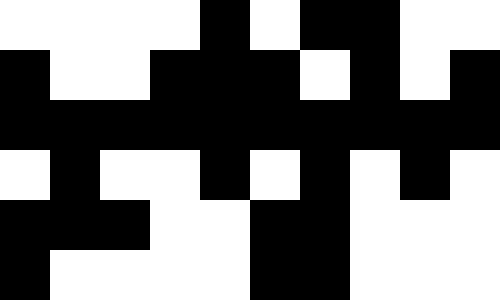[["white", "white", "white", "white", "black", "white", "black", "black", "white", "white"], ["black", "white", "white", "black", "black", "black", "white", "black", "white", "black"], ["black", "black", "black", "black", "black", "black", "black", "black", "black", "black"], ["white", "black", "white", "white", "black", "white", "black", "white", "black", "white"], ["black", "black", "black", "white", "white", "black", "black", "white", "white", "white"], ["black", "white", "white", "white", "white", "black", "black", "white", "white", "white"]]